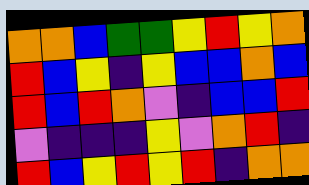[["orange", "orange", "blue", "green", "green", "yellow", "red", "yellow", "orange"], ["red", "blue", "yellow", "indigo", "yellow", "blue", "blue", "orange", "blue"], ["red", "blue", "red", "orange", "violet", "indigo", "blue", "blue", "red"], ["violet", "indigo", "indigo", "indigo", "yellow", "violet", "orange", "red", "indigo"], ["red", "blue", "yellow", "red", "yellow", "red", "indigo", "orange", "orange"]]